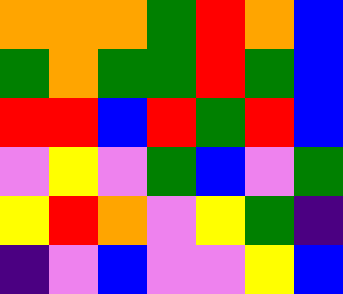[["orange", "orange", "orange", "green", "red", "orange", "blue"], ["green", "orange", "green", "green", "red", "green", "blue"], ["red", "red", "blue", "red", "green", "red", "blue"], ["violet", "yellow", "violet", "green", "blue", "violet", "green"], ["yellow", "red", "orange", "violet", "yellow", "green", "indigo"], ["indigo", "violet", "blue", "violet", "violet", "yellow", "blue"]]